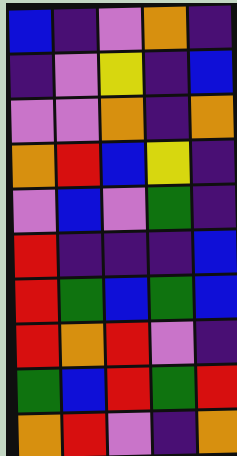[["blue", "indigo", "violet", "orange", "indigo"], ["indigo", "violet", "yellow", "indigo", "blue"], ["violet", "violet", "orange", "indigo", "orange"], ["orange", "red", "blue", "yellow", "indigo"], ["violet", "blue", "violet", "green", "indigo"], ["red", "indigo", "indigo", "indigo", "blue"], ["red", "green", "blue", "green", "blue"], ["red", "orange", "red", "violet", "indigo"], ["green", "blue", "red", "green", "red"], ["orange", "red", "violet", "indigo", "orange"]]